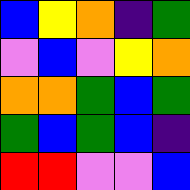[["blue", "yellow", "orange", "indigo", "green"], ["violet", "blue", "violet", "yellow", "orange"], ["orange", "orange", "green", "blue", "green"], ["green", "blue", "green", "blue", "indigo"], ["red", "red", "violet", "violet", "blue"]]